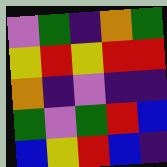[["violet", "green", "indigo", "orange", "green"], ["yellow", "red", "yellow", "red", "red"], ["orange", "indigo", "violet", "indigo", "indigo"], ["green", "violet", "green", "red", "blue"], ["blue", "yellow", "red", "blue", "indigo"]]